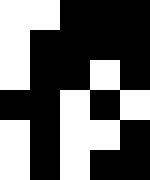[["white", "white", "black", "black", "black"], ["white", "black", "black", "black", "black"], ["white", "black", "black", "white", "black"], ["black", "black", "white", "black", "white"], ["white", "black", "white", "white", "black"], ["white", "black", "white", "black", "black"]]